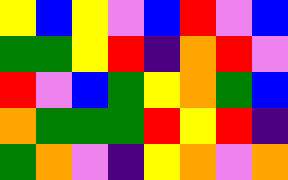[["yellow", "blue", "yellow", "violet", "blue", "red", "violet", "blue"], ["green", "green", "yellow", "red", "indigo", "orange", "red", "violet"], ["red", "violet", "blue", "green", "yellow", "orange", "green", "blue"], ["orange", "green", "green", "green", "red", "yellow", "red", "indigo"], ["green", "orange", "violet", "indigo", "yellow", "orange", "violet", "orange"]]